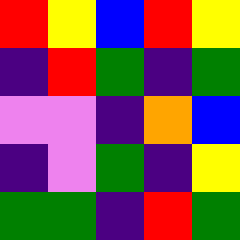[["red", "yellow", "blue", "red", "yellow"], ["indigo", "red", "green", "indigo", "green"], ["violet", "violet", "indigo", "orange", "blue"], ["indigo", "violet", "green", "indigo", "yellow"], ["green", "green", "indigo", "red", "green"]]